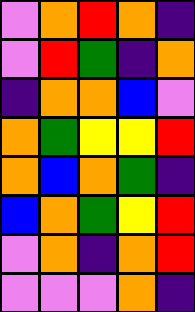[["violet", "orange", "red", "orange", "indigo"], ["violet", "red", "green", "indigo", "orange"], ["indigo", "orange", "orange", "blue", "violet"], ["orange", "green", "yellow", "yellow", "red"], ["orange", "blue", "orange", "green", "indigo"], ["blue", "orange", "green", "yellow", "red"], ["violet", "orange", "indigo", "orange", "red"], ["violet", "violet", "violet", "orange", "indigo"]]